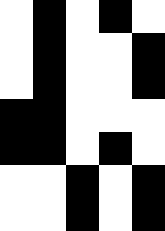[["white", "black", "white", "black", "white"], ["white", "black", "white", "white", "black"], ["white", "black", "white", "white", "black"], ["black", "black", "white", "white", "white"], ["black", "black", "white", "black", "white"], ["white", "white", "black", "white", "black"], ["white", "white", "black", "white", "black"]]